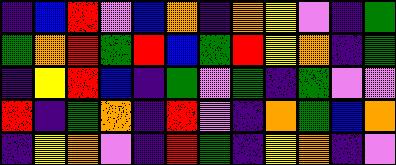[["indigo", "blue", "red", "violet", "blue", "orange", "indigo", "orange", "yellow", "violet", "indigo", "green"], ["green", "orange", "red", "green", "red", "blue", "green", "red", "yellow", "orange", "indigo", "green"], ["indigo", "yellow", "red", "blue", "indigo", "green", "violet", "green", "indigo", "green", "violet", "violet"], ["red", "indigo", "green", "orange", "indigo", "red", "violet", "indigo", "orange", "green", "blue", "orange"], ["indigo", "yellow", "orange", "violet", "indigo", "red", "green", "indigo", "yellow", "orange", "indigo", "violet"]]